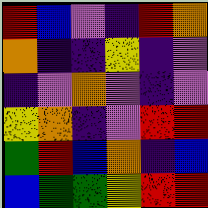[["red", "blue", "violet", "indigo", "red", "orange"], ["orange", "indigo", "indigo", "yellow", "indigo", "violet"], ["indigo", "violet", "orange", "violet", "indigo", "violet"], ["yellow", "orange", "indigo", "violet", "red", "red"], ["green", "red", "blue", "orange", "indigo", "blue"], ["blue", "green", "green", "yellow", "red", "red"]]